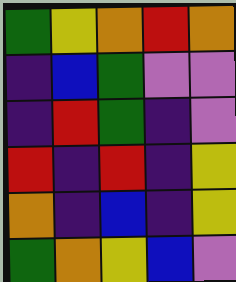[["green", "yellow", "orange", "red", "orange"], ["indigo", "blue", "green", "violet", "violet"], ["indigo", "red", "green", "indigo", "violet"], ["red", "indigo", "red", "indigo", "yellow"], ["orange", "indigo", "blue", "indigo", "yellow"], ["green", "orange", "yellow", "blue", "violet"]]